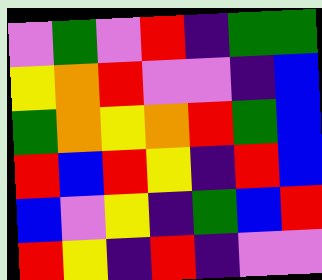[["violet", "green", "violet", "red", "indigo", "green", "green"], ["yellow", "orange", "red", "violet", "violet", "indigo", "blue"], ["green", "orange", "yellow", "orange", "red", "green", "blue"], ["red", "blue", "red", "yellow", "indigo", "red", "blue"], ["blue", "violet", "yellow", "indigo", "green", "blue", "red"], ["red", "yellow", "indigo", "red", "indigo", "violet", "violet"]]